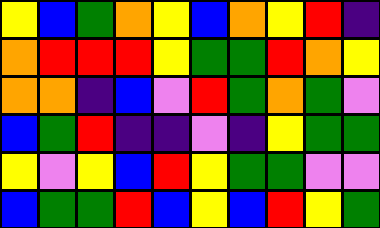[["yellow", "blue", "green", "orange", "yellow", "blue", "orange", "yellow", "red", "indigo"], ["orange", "red", "red", "red", "yellow", "green", "green", "red", "orange", "yellow"], ["orange", "orange", "indigo", "blue", "violet", "red", "green", "orange", "green", "violet"], ["blue", "green", "red", "indigo", "indigo", "violet", "indigo", "yellow", "green", "green"], ["yellow", "violet", "yellow", "blue", "red", "yellow", "green", "green", "violet", "violet"], ["blue", "green", "green", "red", "blue", "yellow", "blue", "red", "yellow", "green"]]